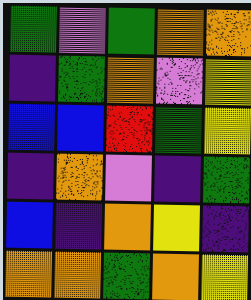[["green", "violet", "green", "orange", "orange"], ["indigo", "green", "orange", "violet", "yellow"], ["blue", "blue", "red", "green", "yellow"], ["indigo", "orange", "violet", "indigo", "green"], ["blue", "indigo", "orange", "yellow", "indigo"], ["orange", "orange", "green", "orange", "yellow"]]